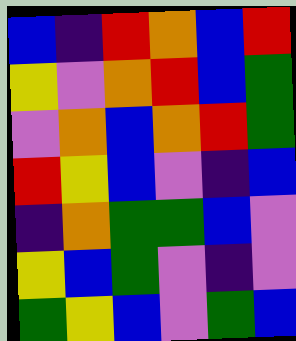[["blue", "indigo", "red", "orange", "blue", "red"], ["yellow", "violet", "orange", "red", "blue", "green"], ["violet", "orange", "blue", "orange", "red", "green"], ["red", "yellow", "blue", "violet", "indigo", "blue"], ["indigo", "orange", "green", "green", "blue", "violet"], ["yellow", "blue", "green", "violet", "indigo", "violet"], ["green", "yellow", "blue", "violet", "green", "blue"]]